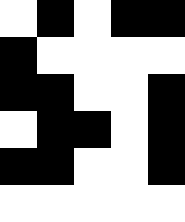[["white", "black", "white", "black", "black"], ["black", "white", "white", "white", "white"], ["black", "black", "white", "white", "black"], ["white", "black", "black", "white", "black"], ["black", "black", "white", "white", "black"], ["white", "white", "white", "white", "white"]]